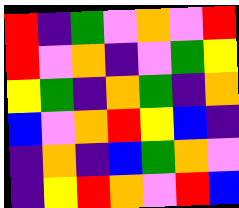[["red", "indigo", "green", "violet", "orange", "violet", "red"], ["red", "violet", "orange", "indigo", "violet", "green", "yellow"], ["yellow", "green", "indigo", "orange", "green", "indigo", "orange"], ["blue", "violet", "orange", "red", "yellow", "blue", "indigo"], ["indigo", "orange", "indigo", "blue", "green", "orange", "violet"], ["indigo", "yellow", "red", "orange", "violet", "red", "blue"]]